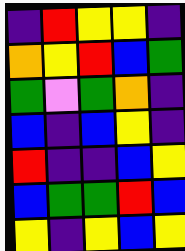[["indigo", "red", "yellow", "yellow", "indigo"], ["orange", "yellow", "red", "blue", "green"], ["green", "violet", "green", "orange", "indigo"], ["blue", "indigo", "blue", "yellow", "indigo"], ["red", "indigo", "indigo", "blue", "yellow"], ["blue", "green", "green", "red", "blue"], ["yellow", "indigo", "yellow", "blue", "yellow"]]